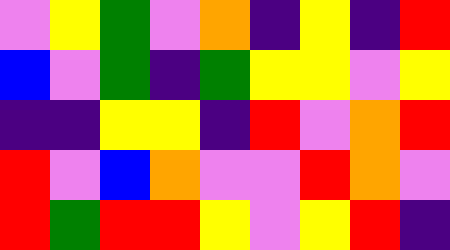[["violet", "yellow", "green", "violet", "orange", "indigo", "yellow", "indigo", "red"], ["blue", "violet", "green", "indigo", "green", "yellow", "yellow", "violet", "yellow"], ["indigo", "indigo", "yellow", "yellow", "indigo", "red", "violet", "orange", "red"], ["red", "violet", "blue", "orange", "violet", "violet", "red", "orange", "violet"], ["red", "green", "red", "red", "yellow", "violet", "yellow", "red", "indigo"]]